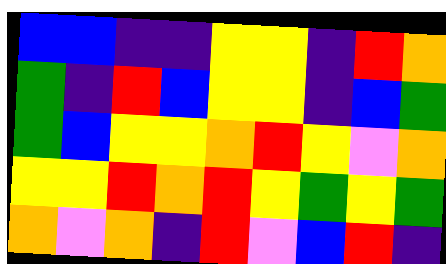[["blue", "blue", "indigo", "indigo", "yellow", "yellow", "indigo", "red", "orange"], ["green", "indigo", "red", "blue", "yellow", "yellow", "indigo", "blue", "green"], ["green", "blue", "yellow", "yellow", "orange", "red", "yellow", "violet", "orange"], ["yellow", "yellow", "red", "orange", "red", "yellow", "green", "yellow", "green"], ["orange", "violet", "orange", "indigo", "red", "violet", "blue", "red", "indigo"]]